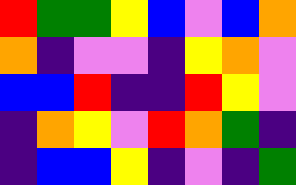[["red", "green", "green", "yellow", "blue", "violet", "blue", "orange"], ["orange", "indigo", "violet", "violet", "indigo", "yellow", "orange", "violet"], ["blue", "blue", "red", "indigo", "indigo", "red", "yellow", "violet"], ["indigo", "orange", "yellow", "violet", "red", "orange", "green", "indigo"], ["indigo", "blue", "blue", "yellow", "indigo", "violet", "indigo", "green"]]